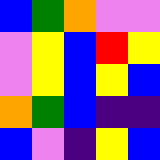[["blue", "green", "orange", "violet", "violet"], ["violet", "yellow", "blue", "red", "yellow"], ["violet", "yellow", "blue", "yellow", "blue"], ["orange", "green", "blue", "indigo", "indigo"], ["blue", "violet", "indigo", "yellow", "blue"]]